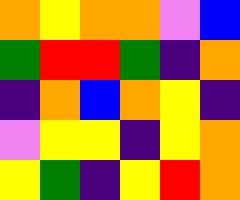[["orange", "yellow", "orange", "orange", "violet", "blue"], ["green", "red", "red", "green", "indigo", "orange"], ["indigo", "orange", "blue", "orange", "yellow", "indigo"], ["violet", "yellow", "yellow", "indigo", "yellow", "orange"], ["yellow", "green", "indigo", "yellow", "red", "orange"]]